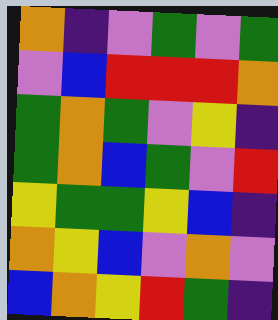[["orange", "indigo", "violet", "green", "violet", "green"], ["violet", "blue", "red", "red", "red", "orange"], ["green", "orange", "green", "violet", "yellow", "indigo"], ["green", "orange", "blue", "green", "violet", "red"], ["yellow", "green", "green", "yellow", "blue", "indigo"], ["orange", "yellow", "blue", "violet", "orange", "violet"], ["blue", "orange", "yellow", "red", "green", "indigo"]]